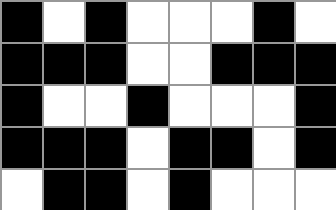[["black", "white", "black", "white", "white", "white", "black", "white"], ["black", "black", "black", "white", "white", "black", "black", "black"], ["black", "white", "white", "black", "white", "white", "white", "black"], ["black", "black", "black", "white", "black", "black", "white", "black"], ["white", "black", "black", "white", "black", "white", "white", "white"]]